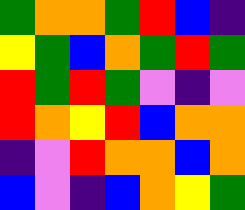[["green", "orange", "orange", "green", "red", "blue", "indigo"], ["yellow", "green", "blue", "orange", "green", "red", "green"], ["red", "green", "red", "green", "violet", "indigo", "violet"], ["red", "orange", "yellow", "red", "blue", "orange", "orange"], ["indigo", "violet", "red", "orange", "orange", "blue", "orange"], ["blue", "violet", "indigo", "blue", "orange", "yellow", "green"]]